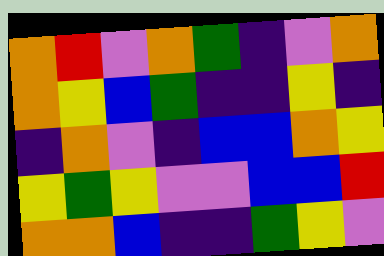[["orange", "red", "violet", "orange", "green", "indigo", "violet", "orange"], ["orange", "yellow", "blue", "green", "indigo", "indigo", "yellow", "indigo"], ["indigo", "orange", "violet", "indigo", "blue", "blue", "orange", "yellow"], ["yellow", "green", "yellow", "violet", "violet", "blue", "blue", "red"], ["orange", "orange", "blue", "indigo", "indigo", "green", "yellow", "violet"]]